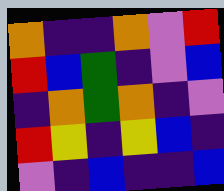[["orange", "indigo", "indigo", "orange", "violet", "red"], ["red", "blue", "green", "indigo", "violet", "blue"], ["indigo", "orange", "green", "orange", "indigo", "violet"], ["red", "yellow", "indigo", "yellow", "blue", "indigo"], ["violet", "indigo", "blue", "indigo", "indigo", "blue"]]